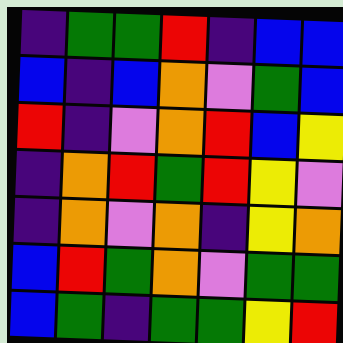[["indigo", "green", "green", "red", "indigo", "blue", "blue"], ["blue", "indigo", "blue", "orange", "violet", "green", "blue"], ["red", "indigo", "violet", "orange", "red", "blue", "yellow"], ["indigo", "orange", "red", "green", "red", "yellow", "violet"], ["indigo", "orange", "violet", "orange", "indigo", "yellow", "orange"], ["blue", "red", "green", "orange", "violet", "green", "green"], ["blue", "green", "indigo", "green", "green", "yellow", "red"]]